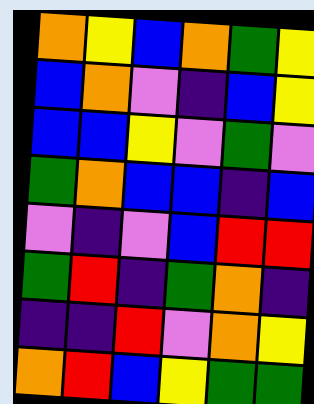[["orange", "yellow", "blue", "orange", "green", "yellow"], ["blue", "orange", "violet", "indigo", "blue", "yellow"], ["blue", "blue", "yellow", "violet", "green", "violet"], ["green", "orange", "blue", "blue", "indigo", "blue"], ["violet", "indigo", "violet", "blue", "red", "red"], ["green", "red", "indigo", "green", "orange", "indigo"], ["indigo", "indigo", "red", "violet", "orange", "yellow"], ["orange", "red", "blue", "yellow", "green", "green"]]